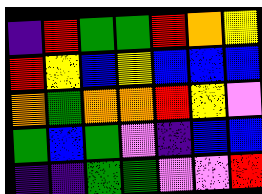[["indigo", "red", "green", "green", "red", "orange", "yellow"], ["red", "yellow", "blue", "yellow", "blue", "blue", "blue"], ["orange", "green", "orange", "orange", "red", "yellow", "violet"], ["green", "blue", "green", "violet", "indigo", "blue", "blue"], ["indigo", "indigo", "green", "green", "violet", "violet", "red"]]